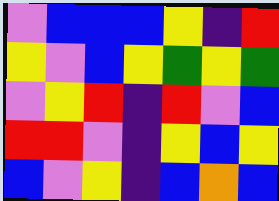[["violet", "blue", "blue", "blue", "yellow", "indigo", "red"], ["yellow", "violet", "blue", "yellow", "green", "yellow", "green"], ["violet", "yellow", "red", "indigo", "red", "violet", "blue"], ["red", "red", "violet", "indigo", "yellow", "blue", "yellow"], ["blue", "violet", "yellow", "indigo", "blue", "orange", "blue"]]